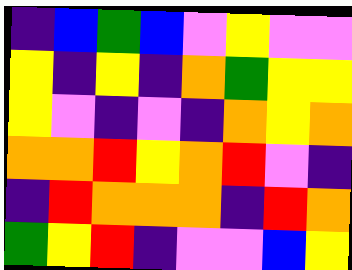[["indigo", "blue", "green", "blue", "violet", "yellow", "violet", "violet"], ["yellow", "indigo", "yellow", "indigo", "orange", "green", "yellow", "yellow"], ["yellow", "violet", "indigo", "violet", "indigo", "orange", "yellow", "orange"], ["orange", "orange", "red", "yellow", "orange", "red", "violet", "indigo"], ["indigo", "red", "orange", "orange", "orange", "indigo", "red", "orange"], ["green", "yellow", "red", "indigo", "violet", "violet", "blue", "yellow"]]